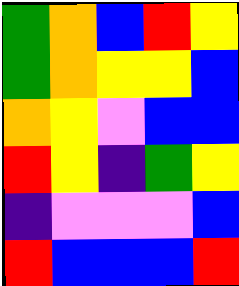[["green", "orange", "blue", "red", "yellow"], ["green", "orange", "yellow", "yellow", "blue"], ["orange", "yellow", "violet", "blue", "blue"], ["red", "yellow", "indigo", "green", "yellow"], ["indigo", "violet", "violet", "violet", "blue"], ["red", "blue", "blue", "blue", "red"]]